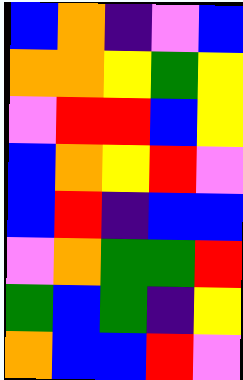[["blue", "orange", "indigo", "violet", "blue"], ["orange", "orange", "yellow", "green", "yellow"], ["violet", "red", "red", "blue", "yellow"], ["blue", "orange", "yellow", "red", "violet"], ["blue", "red", "indigo", "blue", "blue"], ["violet", "orange", "green", "green", "red"], ["green", "blue", "green", "indigo", "yellow"], ["orange", "blue", "blue", "red", "violet"]]